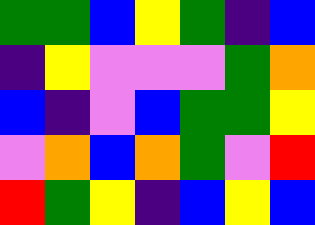[["green", "green", "blue", "yellow", "green", "indigo", "blue"], ["indigo", "yellow", "violet", "violet", "violet", "green", "orange"], ["blue", "indigo", "violet", "blue", "green", "green", "yellow"], ["violet", "orange", "blue", "orange", "green", "violet", "red"], ["red", "green", "yellow", "indigo", "blue", "yellow", "blue"]]